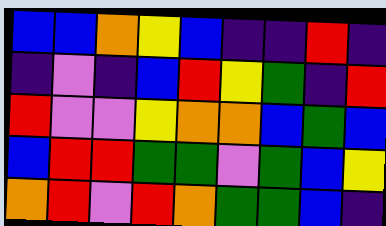[["blue", "blue", "orange", "yellow", "blue", "indigo", "indigo", "red", "indigo"], ["indigo", "violet", "indigo", "blue", "red", "yellow", "green", "indigo", "red"], ["red", "violet", "violet", "yellow", "orange", "orange", "blue", "green", "blue"], ["blue", "red", "red", "green", "green", "violet", "green", "blue", "yellow"], ["orange", "red", "violet", "red", "orange", "green", "green", "blue", "indigo"]]